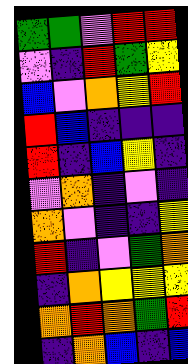[["green", "green", "violet", "red", "red"], ["violet", "indigo", "red", "green", "yellow"], ["blue", "violet", "orange", "yellow", "red"], ["red", "blue", "indigo", "indigo", "indigo"], ["red", "indigo", "blue", "yellow", "indigo"], ["violet", "orange", "indigo", "violet", "indigo"], ["orange", "violet", "indigo", "indigo", "yellow"], ["red", "indigo", "violet", "green", "orange"], ["indigo", "orange", "yellow", "yellow", "yellow"], ["orange", "red", "orange", "green", "red"], ["indigo", "orange", "blue", "indigo", "blue"]]